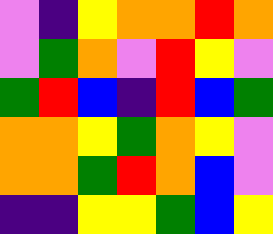[["violet", "indigo", "yellow", "orange", "orange", "red", "orange"], ["violet", "green", "orange", "violet", "red", "yellow", "violet"], ["green", "red", "blue", "indigo", "red", "blue", "green"], ["orange", "orange", "yellow", "green", "orange", "yellow", "violet"], ["orange", "orange", "green", "red", "orange", "blue", "violet"], ["indigo", "indigo", "yellow", "yellow", "green", "blue", "yellow"]]